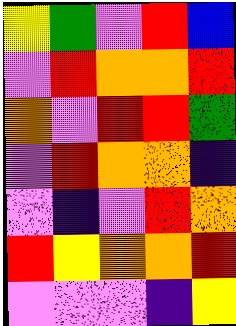[["yellow", "green", "violet", "red", "blue"], ["violet", "red", "orange", "orange", "red"], ["orange", "violet", "red", "red", "green"], ["violet", "red", "orange", "orange", "indigo"], ["violet", "indigo", "violet", "red", "orange"], ["red", "yellow", "orange", "orange", "red"], ["violet", "violet", "violet", "indigo", "yellow"]]